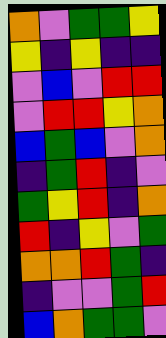[["orange", "violet", "green", "green", "yellow"], ["yellow", "indigo", "yellow", "indigo", "indigo"], ["violet", "blue", "violet", "red", "red"], ["violet", "red", "red", "yellow", "orange"], ["blue", "green", "blue", "violet", "orange"], ["indigo", "green", "red", "indigo", "violet"], ["green", "yellow", "red", "indigo", "orange"], ["red", "indigo", "yellow", "violet", "green"], ["orange", "orange", "red", "green", "indigo"], ["indigo", "violet", "violet", "green", "red"], ["blue", "orange", "green", "green", "violet"]]